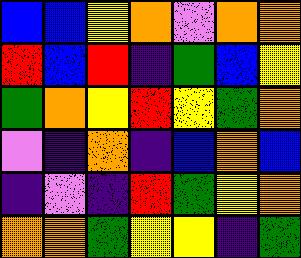[["blue", "blue", "yellow", "orange", "violet", "orange", "orange"], ["red", "blue", "red", "indigo", "green", "blue", "yellow"], ["green", "orange", "yellow", "red", "yellow", "green", "orange"], ["violet", "indigo", "orange", "indigo", "blue", "orange", "blue"], ["indigo", "violet", "indigo", "red", "green", "yellow", "orange"], ["orange", "orange", "green", "yellow", "yellow", "indigo", "green"]]